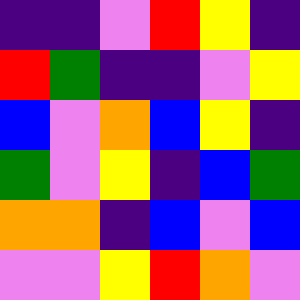[["indigo", "indigo", "violet", "red", "yellow", "indigo"], ["red", "green", "indigo", "indigo", "violet", "yellow"], ["blue", "violet", "orange", "blue", "yellow", "indigo"], ["green", "violet", "yellow", "indigo", "blue", "green"], ["orange", "orange", "indigo", "blue", "violet", "blue"], ["violet", "violet", "yellow", "red", "orange", "violet"]]